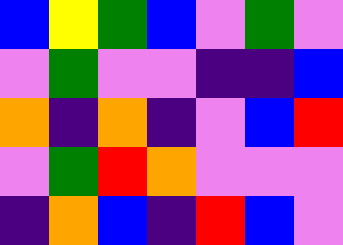[["blue", "yellow", "green", "blue", "violet", "green", "violet"], ["violet", "green", "violet", "violet", "indigo", "indigo", "blue"], ["orange", "indigo", "orange", "indigo", "violet", "blue", "red"], ["violet", "green", "red", "orange", "violet", "violet", "violet"], ["indigo", "orange", "blue", "indigo", "red", "blue", "violet"]]